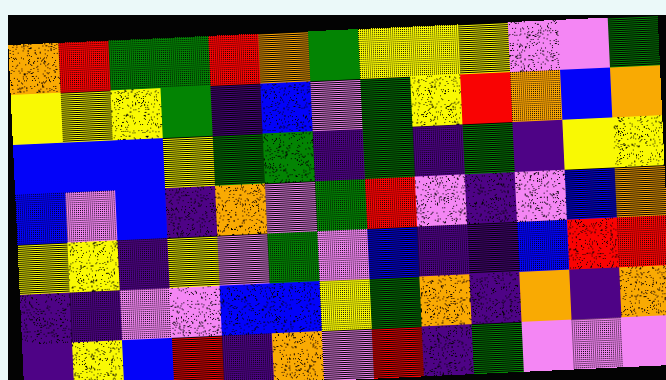[["orange", "red", "green", "green", "red", "orange", "green", "yellow", "yellow", "yellow", "violet", "violet", "green"], ["yellow", "yellow", "yellow", "green", "indigo", "blue", "violet", "green", "yellow", "red", "orange", "blue", "orange"], ["blue", "blue", "blue", "yellow", "green", "green", "indigo", "green", "indigo", "green", "indigo", "yellow", "yellow"], ["blue", "violet", "blue", "indigo", "orange", "violet", "green", "red", "violet", "indigo", "violet", "blue", "orange"], ["yellow", "yellow", "indigo", "yellow", "violet", "green", "violet", "blue", "indigo", "indigo", "blue", "red", "red"], ["indigo", "indigo", "violet", "violet", "blue", "blue", "yellow", "green", "orange", "indigo", "orange", "indigo", "orange"], ["indigo", "yellow", "blue", "red", "indigo", "orange", "violet", "red", "indigo", "green", "violet", "violet", "violet"]]